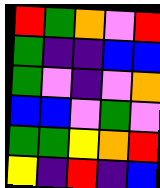[["red", "green", "orange", "violet", "red"], ["green", "indigo", "indigo", "blue", "blue"], ["green", "violet", "indigo", "violet", "orange"], ["blue", "blue", "violet", "green", "violet"], ["green", "green", "yellow", "orange", "red"], ["yellow", "indigo", "red", "indigo", "blue"]]